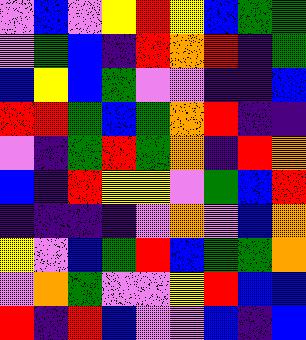[["violet", "blue", "violet", "yellow", "red", "yellow", "blue", "green", "green"], ["violet", "green", "blue", "indigo", "red", "orange", "red", "indigo", "green"], ["blue", "yellow", "blue", "green", "violet", "violet", "indigo", "indigo", "blue"], ["red", "red", "green", "blue", "green", "orange", "red", "indigo", "indigo"], ["violet", "indigo", "green", "red", "green", "orange", "indigo", "red", "orange"], ["blue", "indigo", "red", "yellow", "yellow", "violet", "green", "blue", "red"], ["indigo", "indigo", "indigo", "indigo", "violet", "orange", "violet", "blue", "orange"], ["yellow", "violet", "blue", "green", "red", "blue", "green", "green", "orange"], ["violet", "orange", "green", "violet", "violet", "yellow", "red", "blue", "blue"], ["red", "indigo", "red", "blue", "violet", "violet", "blue", "indigo", "blue"]]